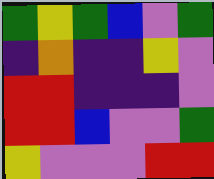[["green", "yellow", "green", "blue", "violet", "green"], ["indigo", "orange", "indigo", "indigo", "yellow", "violet"], ["red", "red", "indigo", "indigo", "indigo", "violet"], ["red", "red", "blue", "violet", "violet", "green"], ["yellow", "violet", "violet", "violet", "red", "red"]]